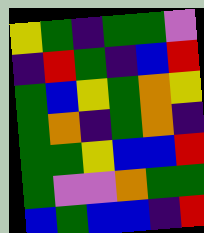[["yellow", "green", "indigo", "green", "green", "violet"], ["indigo", "red", "green", "indigo", "blue", "red"], ["green", "blue", "yellow", "green", "orange", "yellow"], ["green", "orange", "indigo", "green", "orange", "indigo"], ["green", "green", "yellow", "blue", "blue", "red"], ["green", "violet", "violet", "orange", "green", "green"], ["blue", "green", "blue", "blue", "indigo", "red"]]